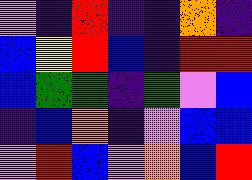[["violet", "indigo", "red", "indigo", "indigo", "orange", "indigo"], ["blue", "yellow", "red", "blue", "indigo", "red", "red"], ["blue", "green", "green", "indigo", "green", "violet", "blue"], ["indigo", "blue", "orange", "indigo", "violet", "blue", "blue"], ["violet", "red", "blue", "violet", "orange", "blue", "red"]]